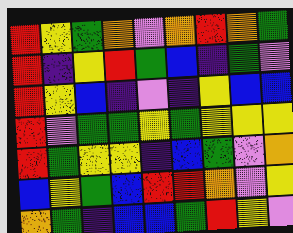[["red", "yellow", "green", "orange", "violet", "orange", "red", "orange", "green"], ["red", "indigo", "yellow", "red", "green", "blue", "indigo", "green", "violet"], ["red", "yellow", "blue", "indigo", "violet", "indigo", "yellow", "blue", "blue"], ["red", "violet", "green", "green", "yellow", "green", "yellow", "yellow", "yellow"], ["red", "green", "yellow", "yellow", "indigo", "blue", "green", "violet", "orange"], ["blue", "yellow", "green", "blue", "red", "red", "orange", "violet", "yellow"], ["orange", "green", "indigo", "blue", "blue", "green", "red", "yellow", "violet"]]